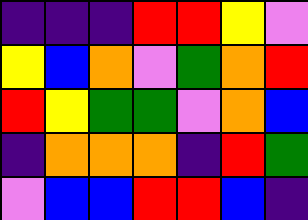[["indigo", "indigo", "indigo", "red", "red", "yellow", "violet"], ["yellow", "blue", "orange", "violet", "green", "orange", "red"], ["red", "yellow", "green", "green", "violet", "orange", "blue"], ["indigo", "orange", "orange", "orange", "indigo", "red", "green"], ["violet", "blue", "blue", "red", "red", "blue", "indigo"]]